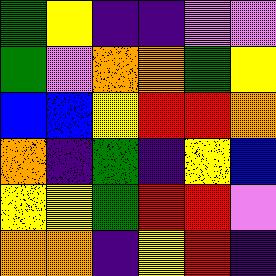[["green", "yellow", "indigo", "indigo", "violet", "violet"], ["green", "violet", "orange", "orange", "green", "yellow"], ["blue", "blue", "yellow", "red", "red", "orange"], ["orange", "indigo", "green", "indigo", "yellow", "blue"], ["yellow", "yellow", "green", "red", "red", "violet"], ["orange", "orange", "indigo", "yellow", "red", "indigo"]]